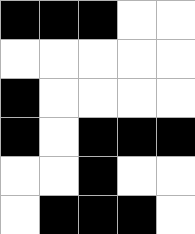[["black", "black", "black", "white", "white"], ["white", "white", "white", "white", "white"], ["black", "white", "white", "white", "white"], ["black", "white", "black", "black", "black"], ["white", "white", "black", "white", "white"], ["white", "black", "black", "black", "white"]]